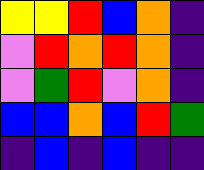[["yellow", "yellow", "red", "blue", "orange", "indigo"], ["violet", "red", "orange", "red", "orange", "indigo"], ["violet", "green", "red", "violet", "orange", "indigo"], ["blue", "blue", "orange", "blue", "red", "green"], ["indigo", "blue", "indigo", "blue", "indigo", "indigo"]]